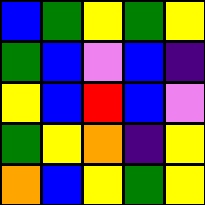[["blue", "green", "yellow", "green", "yellow"], ["green", "blue", "violet", "blue", "indigo"], ["yellow", "blue", "red", "blue", "violet"], ["green", "yellow", "orange", "indigo", "yellow"], ["orange", "blue", "yellow", "green", "yellow"]]